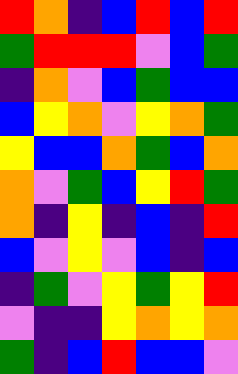[["red", "orange", "indigo", "blue", "red", "blue", "red"], ["green", "red", "red", "red", "violet", "blue", "green"], ["indigo", "orange", "violet", "blue", "green", "blue", "blue"], ["blue", "yellow", "orange", "violet", "yellow", "orange", "green"], ["yellow", "blue", "blue", "orange", "green", "blue", "orange"], ["orange", "violet", "green", "blue", "yellow", "red", "green"], ["orange", "indigo", "yellow", "indigo", "blue", "indigo", "red"], ["blue", "violet", "yellow", "violet", "blue", "indigo", "blue"], ["indigo", "green", "violet", "yellow", "green", "yellow", "red"], ["violet", "indigo", "indigo", "yellow", "orange", "yellow", "orange"], ["green", "indigo", "blue", "red", "blue", "blue", "violet"]]